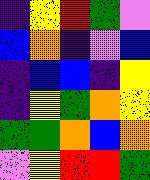[["indigo", "yellow", "red", "green", "violet"], ["blue", "orange", "indigo", "violet", "blue"], ["indigo", "blue", "blue", "indigo", "yellow"], ["indigo", "yellow", "green", "orange", "yellow"], ["green", "green", "orange", "blue", "orange"], ["violet", "yellow", "red", "red", "green"]]